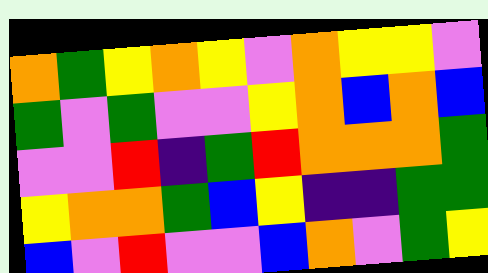[["orange", "green", "yellow", "orange", "yellow", "violet", "orange", "yellow", "yellow", "violet"], ["green", "violet", "green", "violet", "violet", "yellow", "orange", "blue", "orange", "blue"], ["violet", "violet", "red", "indigo", "green", "red", "orange", "orange", "orange", "green"], ["yellow", "orange", "orange", "green", "blue", "yellow", "indigo", "indigo", "green", "green"], ["blue", "violet", "red", "violet", "violet", "blue", "orange", "violet", "green", "yellow"]]